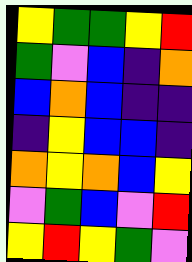[["yellow", "green", "green", "yellow", "red"], ["green", "violet", "blue", "indigo", "orange"], ["blue", "orange", "blue", "indigo", "indigo"], ["indigo", "yellow", "blue", "blue", "indigo"], ["orange", "yellow", "orange", "blue", "yellow"], ["violet", "green", "blue", "violet", "red"], ["yellow", "red", "yellow", "green", "violet"]]